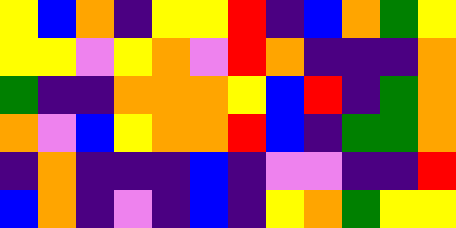[["yellow", "blue", "orange", "indigo", "yellow", "yellow", "red", "indigo", "blue", "orange", "green", "yellow"], ["yellow", "yellow", "violet", "yellow", "orange", "violet", "red", "orange", "indigo", "indigo", "indigo", "orange"], ["green", "indigo", "indigo", "orange", "orange", "orange", "yellow", "blue", "red", "indigo", "green", "orange"], ["orange", "violet", "blue", "yellow", "orange", "orange", "red", "blue", "indigo", "green", "green", "orange"], ["indigo", "orange", "indigo", "indigo", "indigo", "blue", "indigo", "violet", "violet", "indigo", "indigo", "red"], ["blue", "orange", "indigo", "violet", "indigo", "blue", "indigo", "yellow", "orange", "green", "yellow", "yellow"]]